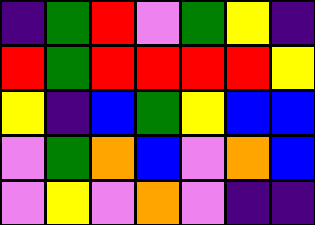[["indigo", "green", "red", "violet", "green", "yellow", "indigo"], ["red", "green", "red", "red", "red", "red", "yellow"], ["yellow", "indigo", "blue", "green", "yellow", "blue", "blue"], ["violet", "green", "orange", "blue", "violet", "orange", "blue"], ["violet", "yellow", "violet", "orange", "violet", "indigo", "indigo"]]